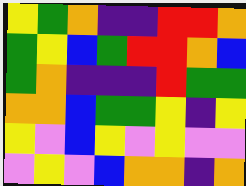[["yellow", "green", "orange", "indigo", "indigo", "red", "red", "orange"], ["green", "yellow", "blue", "green", "red", "red", "orange", "blue"], ["green", "orange", "indigo", "indigo", "indigo", "red", "green", "green"], ["orange", "orange", "blue", "green", "green", "yellow", "indigo", "yellow"], ["yellow", "violet", "blue", "yellow", "violet", "yellow", "violet", "violet"], ["violet", "yellow", "violet", "blue", "orange", "orange", "indigo", "orange"]]